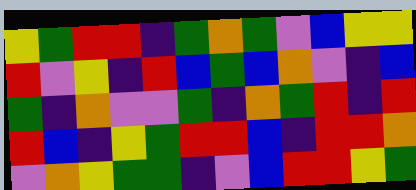[["yellow", "green", "red", "red", "indigo", "green", "orange", "green", "violet", "blue", "yellow", "yellow"], ["red", "violet", "yellow", "indigo", "red", "blue", "green", "blue", "orange", "violet", "indigo", "blue"], ["green", "indigo", "orange", "violet", "violet", "green", "indigo", "orange", "green", "red", "indigo", "red"], ["red", "blue", "indigo", "yellow", "green", "red", "red", "blue", "indigo", "red", "red", "orange"], ["violet", "orange", "yellow", "green", "green", "indigo", "violet", "blue", "red", "red", "yellow", "green"]]